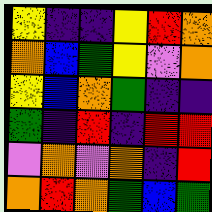[["yellow", "indigo", "indigo", "yellow", "red", "orange"], ["orange", "blue", "green", "yellow", "violet", "orange"], ["yellow", "blue", "orange", "green", "indigo", "indigo"], ["green", "indigo", "red", "indigo", "red", "red"], ["violet", "orange", "violet", "orange", "indigo", "red"], ["orange", "red", "orange", "green", "blue", "green"]]